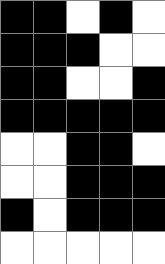[["black", "black", "white", "black", "white"], ["black", "black", "black", "white", "white"], ["black", "black", "white", "white", "black"], ["black", "black", "black", "black", "black"], ["white", "white", "black", "black", "white"], ["white", "white", "black", "black", "black"], ["black", "white", "black", "black", "black"], ["white", "white", "white", "white", "white"]]